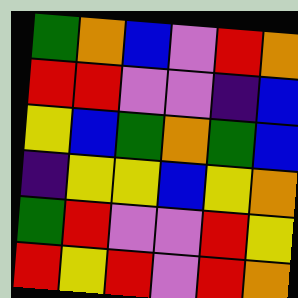[["green", "orange", "blue", "violet", "red", "orange"], ["red", "red", "violet", "violet", "indigo", "blue"], ["yellow", "blue", "green", "orange", "green", "blue"], ["indigo", "yellow", "yellow", "blue", "yellow", "orange"], ["green", "red", "violet", "violet", "red", "yellow"], ["red", "yellow", "red", "violet", "red", "orange"]]